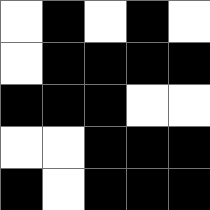[["white", "black", "white", "black", "white"], ["white", "black", "black", "black", "black"], ["black", "black", "black", "white", "white"], ["white", "white", "black", "black", "black"], ["black", "white", "black", "black", "black"]]